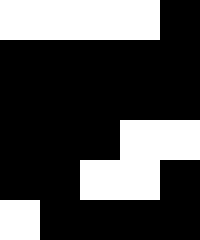[["white", "white", "white", "white", "black"], ["black", "black", "black", "black", "black"], ["black", "black", "black", "black", "black"], ["black", "black", "black", "white", "white"], ["black", "black", "white", "white", "black"], ["white", "black", "black", "black", "black"]]